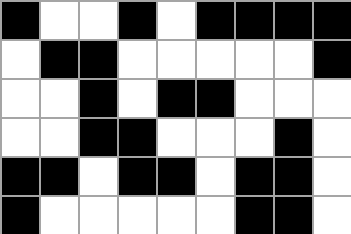[["black", "white", "white", "black", "white", "black", "black", "black", "black"], ["white", "black", "black", "white", "white", "white", "white", "white", "black"], ["white", "white", "black", "white", "black", "black", "white", "white", "white"], ["white", "white", "black", "black", "white", "white", "white", "black", "white"], ["black", "black", "white", "black", "black", "white", "black", "black", "white"], ["black", "white", "white", "white", "white", "white", "black", "black", "white"]]